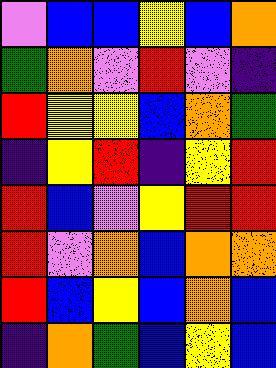[["violet", "blue", "blue", "yellow", "blue", "orange"], ["green", "orange", "violet", "red", "violet", "indigo"], ["red", "yellow", "yellow", "blue", "orange", "green"], ["indigo", "yellow", "red", "indigo", "yellow", "red"], ["red", "blue", "violet", "yellow", "red", "red"], ["red", "violet", "orange", "blue", "orange", "orange"], ["red", "blue", "yellow", "blue", "orange", "blue"], ["indigo", "orange", "green", "blue", "yellow", "blue"]]